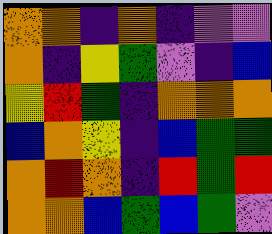[["orange", "orange", "indigo", "orange", "indigo", "violet", "violet"], ["orange", "indigo", "yellow", "green", "violet", "indigo", "blue"], ["yellow", "red", "green", "indigo", "orange", "orange", "orange"], ["blue", "orange", "yellow", "indigo", "blue", "green", "green"], ["orange", "red", "orange", "indigo", "red", "green", "red"], ["orange", "orange", "blue", "green", "blue", "green", "violet"]]